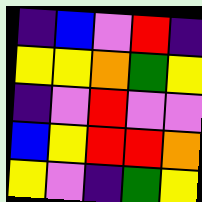[["indigo", "blue", "violet", "red", "indigo"], ["yellow", "yellow", "orange", "green", "yellow"], ["indigo", "violet", "red", "violet", "violet"], ["blue", "yellow", "red", "red", "orange"], ["yellow", "violet", "indigo", "green", "yellow"]]